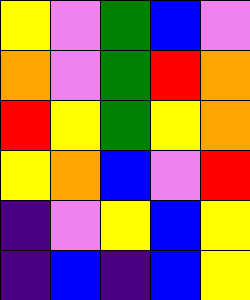[["yellow", "violet", "green", "blue", "violet"], ["orange", "violet", "green", "red", "orange"], ["red", "yellow", "green", "yellow", "orange"], ["yellow", "orange", "blue", "violet", "red"], ["indigo", "violet", "yellow", "blue", "yellow"], ["indigo", "blue", "indigo", "blue", "yellow"]]